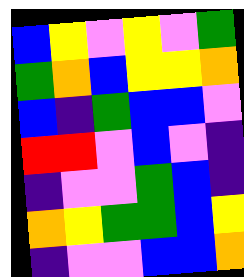[["blue", "yellow", "violet", "yellow", "violet", "green"], ["green", "orange", "blue", "yellow", "yellow", "orange"], ["blue", "indigo", "green", "blue", "blue", "violet"], ["red", "red", "violet", "blue", "violet", "indigo"], ["indigo", "violet", "violet", "green", "blue", "indigo"], ["orange", "yellow", "green", "green", "blue", "yellow"], ["indigo", "violet", "violet", "blue", "blue", "orange"]]